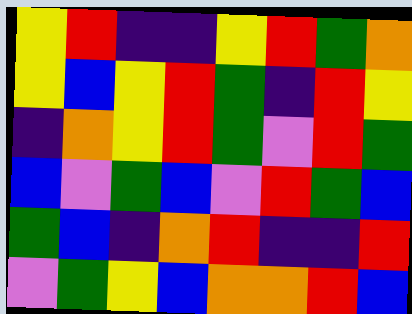[["yellow", "red", "indigo", "indigo", "yellow", "red", "green", "orange"], ["yellow", "blue", "yellow", "red", "green", "indigo", "red", "yellow"], ["indigo", "orange", "yellow", "red", "green", "violet", "red", "green"], ["blue", "violet", "green", "blue", "violet", "red", "green", "blue"], ["green", "blue", "indigo", "orange", "red", "indigo", "indigo", "red"], ["violet", "green", "yellow", "blue", "orange", "orange", "red", "blue"]]